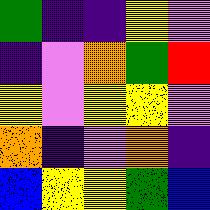[["green", "indigo", "indigo", "yellow", "violet"], ["indigo", "violet", "orange", "green", "red"], ["yellow", "violet", "yellow", "yellow", "violet"], ["orange", "indigo", "violet", "orange", "indigo"], ["blue", "yellow", "yellow", "green", "blue"]]